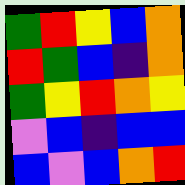[["green", "red", "yellow", "blue", "orange"], ["red", "green", "blue", "indigo", "orange"], ["green", "yellow", "red", "orange", "yellow"], ["violet", "blue", "indigo", "blue", "blue"], ["blue", "violet", "blue", "orange", "red"]]